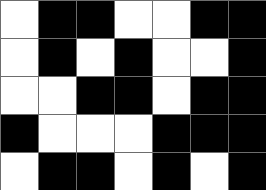[["white", "black", "black", "white", "white", "black", "black"], ["white", "black", "white", "black", "white", "white", "black"], ["white", "white", "black", "black", "white", "black", "black"], ["black", "white", "white", "white", "black", "black", "black"], ["white", "black", "black", "white", "black", "white", "black"]]